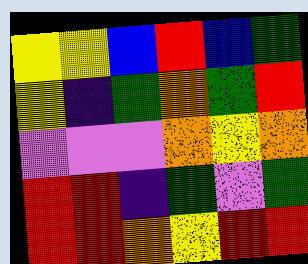[["yellow", "yellow", "blue", "red", "blue", "green"], ["yellow", "indigo", "green", "orange", "green", "red"], ["violet", "violet", "violet", "orange", "yellow", "orange"], ["red", "red", "indigo", "green", "violet", "green"], ["red", "red", "orange", "yellow", "red", "red"]]